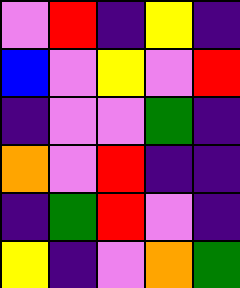[["violet", "red", "indigo", "yellow", "indigo"], ["blue", "violet", "yellow", "violet", "red"], ["indigo", "violet", "violet", "green", "indigo"], ["orange", "violet", "red", "indigo", "indigo"], ["indigo", "green", "red", "violet", "indigo"], ["yellow", "indigo", "violet", "orange", "green"]]